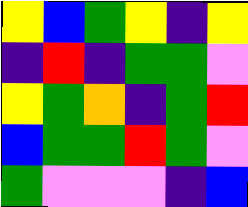[["yellow", "blue", "green", "yellow", "indigo", "yellow"], ["indigo", "red", "indigo", "green", "green", "violet"], ["yellow", "green", "orange", "indigo", "green", "red"], ["blue", "green", "green", "red", "green", "violet"], ["green", "violet", "violet", "violet", "indigo", "blue"]]